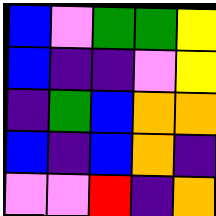[["blue", "violet", "green", "green", "yellow"], ["blue", "indigo", "indigo", "violet", "yellow"], ["indigo", "green", "blue", "orange", "orange"], ["blue", "indigo", "blue", "orange", "indigo"], ["violet", "violet", "red", "indigo", "orange"]]